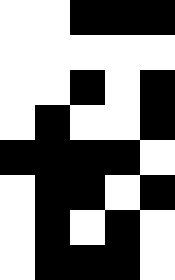[["white", "white", "black", "black", "black"], ["white", "white", "white", "white", "white"], ["white", "white", "black", "white", "black"], ["white", "black", "white", "white", "black"], ["black", "black", "black", "black", "white"], ["white", "black", "black", "white", "black"], ["white", "black", "white", "black", "white"], ["white", "black", "black", "black", "white"]]